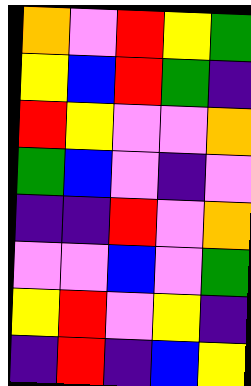[["orange", "violet", "red", "yellow", "green"], ["yellow", "blue", "red", "green", "indigo"], ["red", "yellow", "violet", "violet", "orange"], ["green", "blue", "violet", "indigo", "violet"], ["indigo", "indigo", "red", "violet", "orange"], ["violet", "violet", "blue", "violet", "green"], ["yellow", "red", "violet", "yellow", "indigo"], ["indigo", "red", "indigo", "blue", "yellow"]]